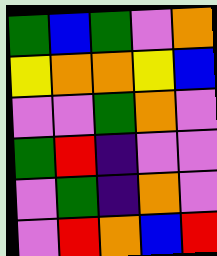[["green", "blue", "green", "violet", "orange"], ["yellow", "orange", "orange", "yellow", "blue"], ["violet", "violet", "green", "orange", "violet"], ["green", "red", "indigo", "violet", "violet"], ["violet", "green", "indigo", "orange", "violet"], ["violet", "red", "orange", "blue", "red"]]